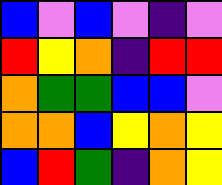[["blue", "violet", "blue", "violet", "indigo", "violet"], ["red", "yellow", "orange", "indigo", "red", "red"], ["orange", "green", "green", "blue", "blue", "violet"], ["orange", "orange", "blue", "yellow", "orange", "yellow"], ["blue", "red", "green", "indigo", "orange", "yellow"]]